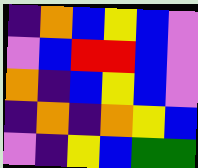[["indigo", "orange", "blue", "yellow", "blue", "violet"], ["violet", "blue", "red", "red", "blue", "violet"], ["orange", "indigo", "blue", "yellow", "blue", "violet"], ["indigo", "orange", "indigo", "orange", "yellow", "blue"], ["violet", "indigo", "yellow", "blue", "green", "green"]]